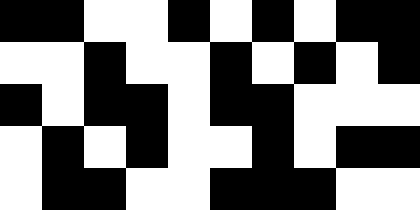[["black", "black", "white", "white", "black", "white", "black", "white", "black", "black"], ["white", "white", "black", "white", "white", "black", "white", "black", "white", "black"], ["black", "white", "black", "black", "white", "black", "black", "white", "white", "white"], ["white", "black", "white", "black", "white", "white", "black", "white", "black", "black"], ["white", "black", "black", "white", "white", "black", "black", "black", "white", "white"]]